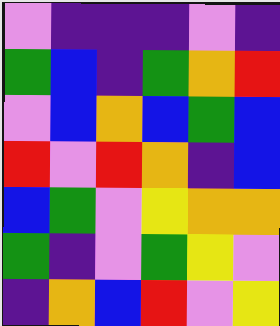[["violet", "indigo", "indigo", "indigo", "violet", "indigo"], ["green", "blue", "indigo", "green", "orange", "red"], ["violet", "blue", "orange", "blue", "green", "blue"], ["red", "violet", "red", "orange", "indigo", "blue"], ["blue", "green", "violet", "yellow", "orange", "orange"], ["green", "indigo", "violet", "green", "yellow", "violet"], ["indigo", "orange", "blue", "red", "violet", "yellow"]]